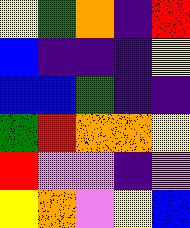[["yellow", "green", "orange", "indigo", "red"], ["blue", "indigo", "indigo", "indigo", "yellow"], ["blue", "blue", "green", "indigo", "indigo"], ["green", "red", "orange", "orange", "yellow"], ["red", "violet", "violet", "indigo", "violet"], ["yellow", "orange", "violet", "yellow", "blue"]]